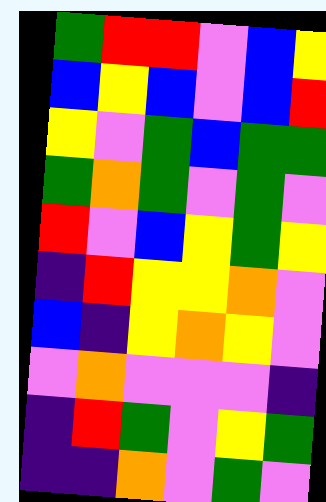[["green", "red", "red", "violet", "blue", "yellow"], ["blue", "yellow", "blue", "violet", "blue", "red"], ["yellow", "violet", "green", "blue", "green", "green"], ["green", "orange", "green", "violet", "green", "violet"], ["red", "violet", "blue", "yellow", "green", "yellow"], ["indigo", "red", "yellow", "yellow", "orange", "violet"], ["blue", "indigo", "yellow", "orange", "yellow", "violet"], ["violet", "orange", "violet", "violet", "violet", "indigo"], ["indigo", "red", "green", "violet", "yellow", "green"], ["indigo", "indigo", "orange", "violet", "green", "violet"]]